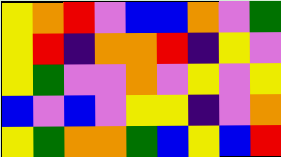[["yellow", "orange", "red", "violet", "blue", "blue", "orange", "violet", "green"], ["yellow", "red", "indigo", "orange", "orange", "red", "indigo", "yellow", "violet"], ["yellow", "green", "violet", "violet", "orange", "violet", "yellow", "violet", "yellow"], ["blue", "violet", "blue", "violet", "yellow", "yellow", "indigo", "violet", "orange"], ["yellow", "green", "orange", "orange", "green", "blue", "yellow", "blue", "red"]]